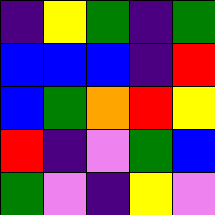[["indigo", "yellow", "green", "indigo", "green"], ["blue", "blue", "blue", "indigo", "red"], ["blue", "green", "orange", "red", "yellow"], ["red", "indigo", "violet", "green", "blue"], ["green", "violet", "indigo", "yellow", "violet"]]